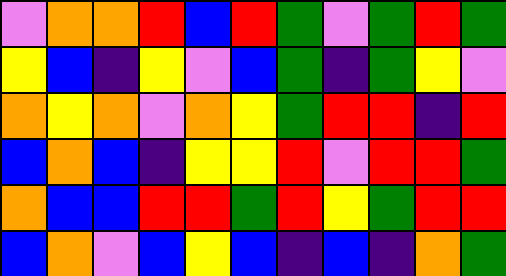[["violet", "orange", "orange", "red", "blue", "red", "green", "violet", "green", "red", "green"], ["yellow", "blue", "indigo", "yellow", "violet", "blue", "green", "indigo", "green", "yellow", "violet"], ["orange", "yellow", "orange", "violet", "orange", "yellow", "green", "red", "red", "indigo", "red"], ["blue", "orange", "blue", "indigo", "yellow", "yellow", "red", "violet", "red", "red", "green"], ["orange", "blue", "blue", "red", "red", "green", "red", "yellow", "green", "red", "red"], ["blue", "orange", "violet", "blue", "yellow", "blue", "indigo", "blue", "indigo", "orange", "green"]]